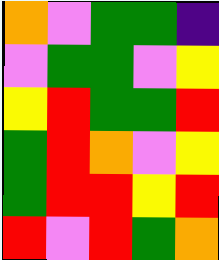[["orange", "violet", "green", "green", "indigo"], ["violet", "green", "green", "violet", "yellow"], ["yellow", "red", "green", "green", "red"], ["green", "red", "orange", "violet", "yellow"], ["green", "red", "red", "yellow", "red"], ["red", "violet", "red", "green", "orange"]]